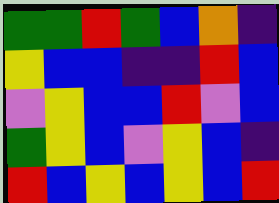[["green", "green", "red", "green", "blue", "orange", "indigo"], ["yellow", "blue", "blue", "indigo", "indigo", "red", "blue"], ["violet", "yellow", "blue", "blue", "red", "violet", "blue"], ["green", "yellow", "blue", "violet", "yellow", "blue", "indigo"], ["red", "blue", "yellow", "blue", "yellow", "blue", "red"]]